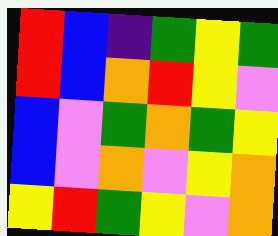[["red", "blue", "indigo", "green", "yellow", "green"], ["red", "blue", "orange", "red", "yellow", "violet"], ["blue", "violet", "green", "orange", "green", "yellow"], ["blue", "violet", "orange", "violet", "yellow", "orange"], ["yellow", "red", "green", "yellow", "violet", "orange"]]